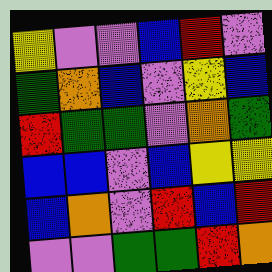[["yellow", "violet", "violet", "blue", "red", "violet"], ["green", "orange", "blue", "violet", "yellow", "blue"], ["red", "green", "green", "violet", "orange", "green"], ["blue", "blue", "violet", "blue", "yellow", "yellow"], ["blue", "orange", "violet", "red", "blue", "red"], ["violet", "violet", "green", "green", "red", "orange"]]